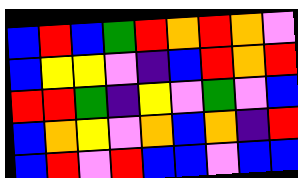[["blue", "red", "blue", "green", "red", "orange", "red", "orange", "violet"], ["blue", "yellow", "yellow", "violet", "indigo", "blue", "red", "orange", "red"], ["red", "red", "green", "indigo", "yellow", "violet", "green", "violet", "blue"], ["blue", "orange", "yellow", "violet", "orange", "blue", "orange", "indigo", "red"], ["blue", "red", "violet", "red", "blue", "blue", "violet", "blue", "blue"]]